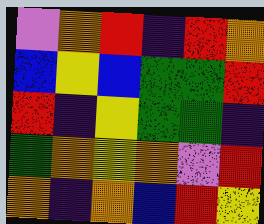[["violet", "orange", "red", "indigo", "red", "orange"], ["blue", "yellow", "blue", "green", "green", "red"], ["red", "indigo", "yellow", "green", "green", "indigo"], ["green", "orange", "yellow", "orange", "violet", "red"], ["orange", "indigo", "orange", "blue", "red", "yellow"]]